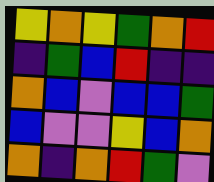[["yellow", "orange", "yellow", "green", "orange", "red"], ["indigo", "green", "blue", "red", "indigo", "indigo"], ["orange", "blue", "violet", "blue", "blue", "green"], ["blue", "violet", "violet", "yellow", "blue", "orange"], ["orange", "indigo", "orange", "red", "green", "violet"]]